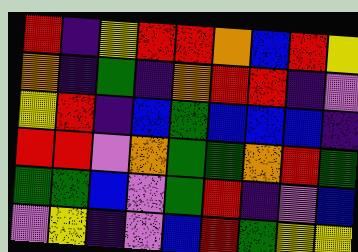[["red", "indigo", "yellow", "red", "red", "orange", "blue", "red", "yellow"], ["orange", "indigo", "green", "indigo", "orange", "red", "red", "indigo", "violet"], ["yellow", "red", "indigo", "blue", "green", "blue", "blue", "blue", "indigo"], ["red", "red", "violet", "orange", "green", "green", "orange", "red", "green"], ["green", "green", "blue", "violet", "green", "red", "indigo", "violet", "blue"], ["violet", "yellow", "indigo", "violet", "blue", "red", "green", "yellow", "yellow"]]